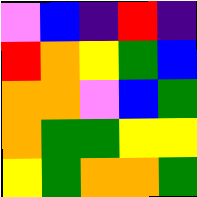[["violet", "blue", "indigo", "red", "indigo"], ["red", "orange", "yellow", "green", "blue"], ["orange", "orange", "violet", "blue", "green"], ["orange", "green", "green", "yellow", "yellow"], ["yellow", "green", "orange", "orange", "green"]]